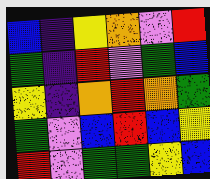[["blue", "indigo", "yellow", "orange", "violet", "red"], ["green", "indigo", "red", "violet", "green", "blue"], ["yellow", "indigo", "orange", "red", "orange", "green"], ["green", "violet", "blue", "red", "blue", "yellow"], ["red", "violet", "green", "green", "yellow", "blue"]]